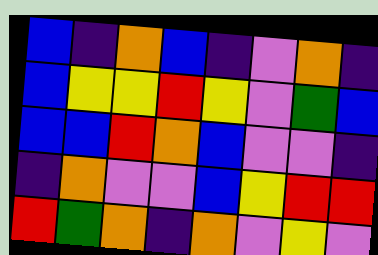[["blue", "indigo", "orange", "blue", "indigo", "violet", "orange", "indigo"], ["blue", "yellow", "yellow", "red", "yellow", "violet", "green", "blue"], ["blue", "blue", "red", "orange", "blue", "violet", "violet", "indigo"], ["indigo", "orange", "violet", "violet", "blue", "yellow", "red", "red"], ["red", "green", "orange", "indigo", "orange", "violet", "yellow", "violet"]]